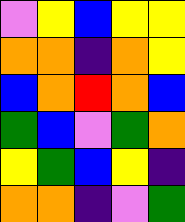[["violet", "yellow", "blue", "yellow", "yellow"], ["orange", "orange", "indigo", "orange", "yellow"], ["blue", "orange", "red", "orange", "blue"], ["green", "blue", "violet", "green", "orange"], ["yellow", "green", "blue", "yellow", "indigo"], ["orange", "orange", "indigo", "violet", "green"]]